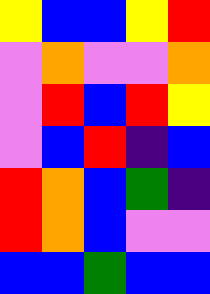[["yellow", "blue", "blue", "yellow", "red"], ["violet", "orange", "violet", "violet", "orange"], ["violet", "red", "blue", "red", "yellow"], ["violet", "blue", "red", "indigo", "blue"], ["red", "orange", "blue", "green", "indigo"], ["red", "orange", "blue", "violet", "violet"], ["blue", "blue", "green", "blue", "blue"]]